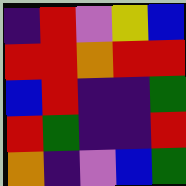[["indigo", "red", "violet", "yellow", "blue"], ["red", "red", "orange", "red", "red"], ["blue", "red", "indigo", "indigo", "green"], ["red", "green", "indigo", "indigo", "red"], ["orange", "indigo", "violet", "blue", "green"]]